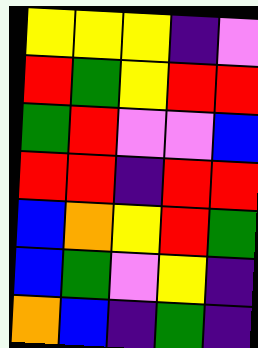[["yellow", "yellow", "yellow", "indigo", "violet"], ["red", "green", "yellow", "red", "red"], ["green", "red", "violet", "violet", "blue"], ["red", "red", "indigo", "red", "red"], ["blue", "orange", "yellow", "red", "green"], ["blue", "green", "violet", "yellow", "indigo"], ["orange", "blue", "indigo", "green", "indigo"]]